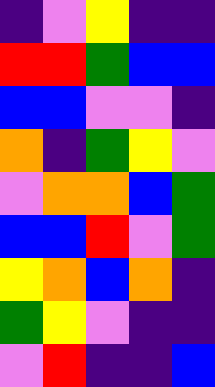[["indigo", "violet", "yellow", "indigo", "indigo"], ["red", "red", "green", "blue", "blue"], ["blue", "blue", "violet", "violet", "indigo"], ["orange", "indigo", "green", "yellow", "violet"], ["violet", "orange", "orange", "blue", "green"], ["blue", "blue", "red", "violet", "green"], ["yellow", "orange", "blue", "orange", "indigo"], ["green", "yellow", "violet", "indigo", "indigo"], ["violet", "red", "indigo", "indigo", "blue"]]